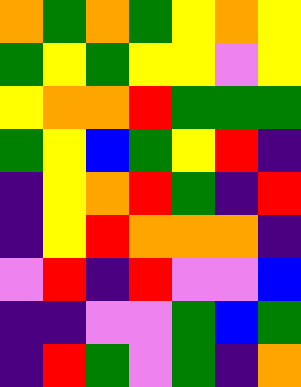[["orange", "green", "orange", "green", "yellow", "orange", "yellow"], ["green", "yellow", "green", "yellow", "yellow", "violet", "yellow"], ["yellow", "orange", "orange", "red", "green", "green", "green"], ["green", "yellow", "blue", "green", "yellow", "red", "indigo"], ["indigo", "yellow", "orange", "red", "green", "indigo", "red"], ["indigo", "yellow", "red", "orange", "orange", "orange", "indigo"], ["violet", "red", "indigo", "red", "violet", "violet", "blue"], ["indigo", "indigo", "violet", "violet", "green", "blue", "green"], ["indigo", "red", "green", "violet", "green", "indigo", "orange"]]